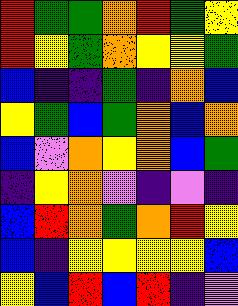[["red", "green", "green", "orange", "red", "green", "yellow"], ["red", "yellow", "green", "orange", "yellow", "yellow", "green"], ["blue", "indigo", "indigo", "green", "indigo", "orange", "blue"], ["yellow", "green", "blue", "green", "orange", "blue", "orange"], ["blue", "violet", "orange", "yellow", "orange", "blue", "green"], ["indigo", "yellow", "orange", "violet", "indigo", "violet", "indigo"], ["blue", "red", "orange", "green", "orange", "red", "yellow"], ["blue", "indigo", "yellow", "yellow", "yellow", "yellow", "blue"], ["yellow", "blue", "red", "blue", "red", "indigo", "violet"]]